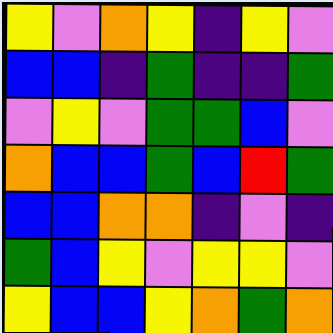[["yellow", "violet", "orange", "yellow", "indigo", "yellow", "violet"], ["blue", "blue", "indigo", "green", "indigo", "indigo", "green"], ["violet", "yellow", "violet", "green", "green", "blue", "violet"], ["orange", "blue", "blue", "green", "blue", "red", "green"], ["blue", "blue", "orange", "orange", "indigo", "violet", "indigo"], ["green", "blue", "yellow", "violet", "yellow", "yellow", "violet"], ["yellow", "blue", "blue", "yellow", "orange", "green", "orange"]]